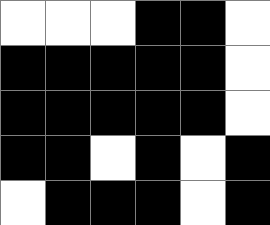[["white", "white", "white", "black", "black", "white"], ["black", "black", "black", "black", "black", "white"], ["black", "black", "black", "black", "black", "white"], ["black", "black", "white", "black", "white", "black"], ["white", "black", "black", "black", "white", "black"]]